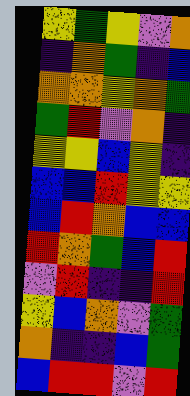[["yellow", "green", "yellow", "violet", "orange"], ["indigo", "orange", "green", "indigo", "blue"], ["orange", "orange", "yellow", "orange", "green"], ["green", "red", "violet", "orange", "indigo"], ["yellow", "yellow", "blue", "yellow", "indigo"], ["blue", "blue", "red", "yellow", "yellow"], ["blue", "red", "orange", "blue", "blue"], ["red", "orange", "green", "blue", "red"], ["violet", "red", "indigo", "indigo", "red"], ["yellow", "blue", "orange", "violet", "green"], ["orange", "indigo", "indigo", "blue", "green"], ["blue", "red", "red", "violet", "red"]]